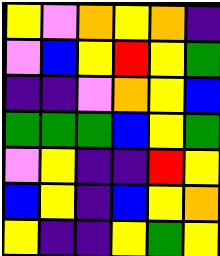[["yellow", "violet", "orange", "yellow", "orange", "indigo"], ["violet", "blue", "yellow", "red", "yellow", "green"], ["indigo", "indigo", "violet", "orange", "yellow", "blue"], ["green", "green", "green", "blue", "yellow", "green"], ["violet", "yellow", "indigo", "indigo", "red", "yellow"], ["blue", "yellow", "indigo", "blue", "yellow", "orange"], ["yellow", "indigo", "indigo", "yellow", "green", "yellow"]]